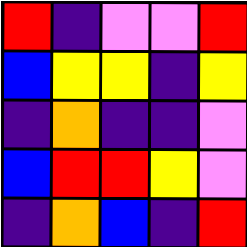[["red", "indigo", "violet", "violet", "red"], ["blue", "yellow", "yellow", "indigo", "yellow"], ["indigo", "orange", "indigo", "indigo", "violet"], ["blue", "red", "red", "yellow", "violet"], ["indigo", "orange", "blue", "indigo", "red"]]